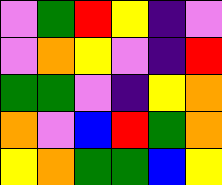[["violet", "green", "red", "yellow", "indigo", "violet"], ["violet", "orange", "yellow", "violet", "indigo", "red"], ["green", "green", "violet", "indigo", "yellow", "orange"], ["orange", "violet", "blue", "red", "green", "orange"], ["yellow", "orange", "green", "green", "blue", "yellow"]]